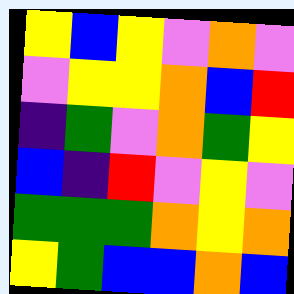[["yellow", "blue", "yellow", "violet", "orange", "violet"], ["violet", "yellow", "yellow", "orange", "blue", "red"], ["indigo", "green", "violet", "orange", "green", "yellow"], ["blue", "indigo", "red", "violet", "yellow", "violet"], ["green", "green", "green", "orange", "yellow", "orange"], ["yellow", "green", "blue", "blue", "orange", "blue"]]